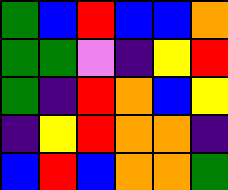[["green", "blue", "red", "blue", "blue", "orange"], ["green", "green", "violet", "indigo", "yellow", "red"], ["green", "indigo", "red", "orange", "blue", "yellow"], ["indigo", "yellow", "red", "orange", "orange", "indigo"], ["blue", "red", "blue", "orange", "orange", "green"]]